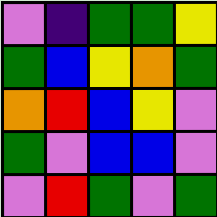[["violet", "indigo", "green", "green", "yellow"], ["green", "blue", "yellow", "orange", "green"], ["orange", "red", "blue", "yellow", "violet"], ["green", "violet", "blue", "blue", "violet"], ["violet", "red", "green", "violet", "green"]]